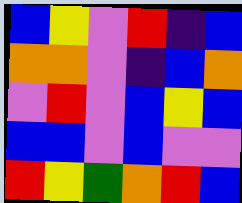[["blue", "yellow", "violet", "red", "indigo", "blue"], ["orange", "orange", "violet", "indigo", "blue", "orange"], ["violet", "red", "violet", "blue", "yellow", "blue"], ["blue", "blue", "violet", "blue", "violet", "violet"], ["red", "yellow", "green", "orange", "red", "blue"]]